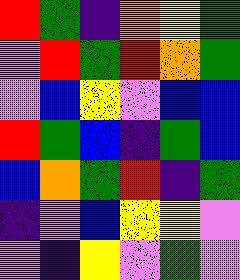[["red", "green", "indigo", "orange", "yellow", "green"], ["violet", "red", "green", "red", "orange", "green"], ["violet", "blue", "yellow", "violet", "blue", "blue"], ["red", "green", "blue", "indigo", "green", "blue"], ["blue", "orange", "green", "red", "indigo", "green"], ["indigo", "violet", "blue", "yellow", "yellow", "violet"], ["violet", "indigo", "yellow", "violet", "green", "violet"]]